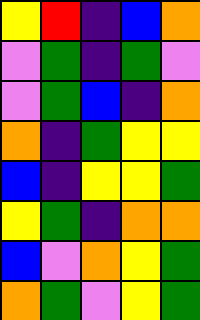[["yellow", "red", "indigo", "blue", "orange"], ["violet", "green", "indigo", "green", "violet"], ["violet", "green", "blue", "indigo", "orange"], ["orange", "indigo", "green", "yellow", "yellow"], ["blue", "indigo", "yellow", "yellow", "green"], ["yellow", "green", "indigo", "orange", "orange"], ["blue", "violet", "orange", "yellow", "green"], ["orange", "green", "violet", "yellow", "green"]]